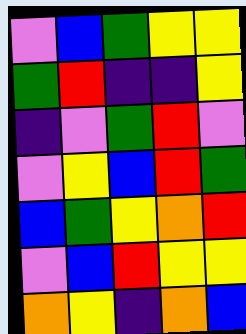[["violet", "blue", "green", "yellow", "yellow"], ["green", "red", "indigo", "indigo", "yellow"], ["indigo", "violet", "green", "red", "violet"], ["violet", "yellow", "blue", "red", "green"], ["blue", "green", "yellow", "orange", "red"], ["violet", "blue", "red", "yellow", "yellow"], ["orange", "yellow", "indigo", "orange", "blue"]]